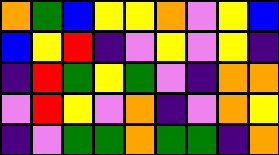[["orange", "green", "blue", "yellow", "yellow", "orange", "violet", "yellow", "blue"], ["blue", "yellow", "red", "indigo", "violet", "yellow", "violet", "yellow", "indigo"], ["indigo", "red", "green", "yellow", "green", "violet", "indigo", "orange", "orange"], ["violet", "red", "yellow", "violet", "orange", "indigo", "violet", "orange", "yellow"], ["indigo", "violet", "green", "green", "orange", "green", "green", "indigo", "orange"]]